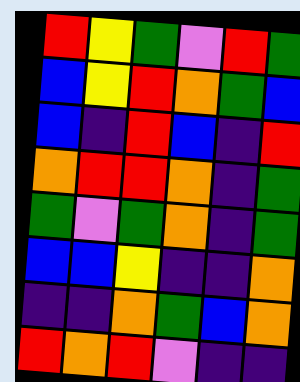[["red", "yellow", "green", "violet", "red", "green"], ["blue", "yellow", "red", "orange", "green", "blue"], ["blue", "indigo", "red", "blue", "indigo", "red"], ["orange", "red", "red", "orange", "indigo", "green"], ["green", "violet", "green", "orange", "indigo", "green"], ["blue", "blue", "yellow", "indigo", "indigo", "orange"], ["indigo", "indigo", "orange", "green", "blue", "orange"], ["red", "orange", "red", "violet", "indigo", "indigo"]]